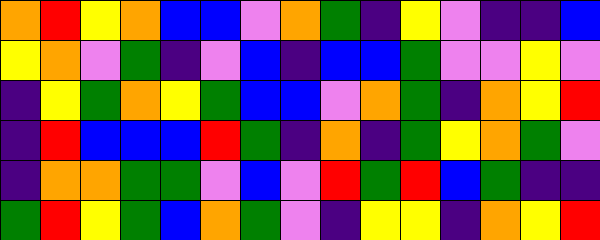[["orange", "red", "yellow", "orange", "blue", "blue", "violet", "orange", "green", "indigo", "yellow", "violet", "indigo", "indigo", "blue"], ["yellow", "orange", "violet", "green", "indigo", "violet", "blue", "indigo", "blue", "blue", "green", "violet", "violet", "yellow", "violet"], ["indigo", "yellow", "green", "orange", "yellow", "green", "blue", "blue", "violet", "orange", "green", "indigo", "orange", "yellow", "red"], ["indigo", "red", "blue", "blue", "blue", "red", "green", "indigo", "orange", "indigo", "green", "yellow", "orange", "green", "violet"], ["indigo", "orange", "orange", "green", "green", "violet", "blue", "violet", "red", "green", "red", "blue", "green", "indigo", "indigo"], ["green", "red", "yellow", "green", "blue", "orange", "green", "violet", "indigo", "yellow", "yellow", "indigo", "orange", "yellow", "red"]]